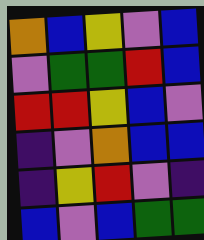[["orange", "blue", "yellow", "violet", "blue"], ["violet", "green", "green", "red", "blue"], ["red", "red", "yellow", "blue", "violet"], ["indigo", "violet", "orange", "blue", "blue"], ["indigo", "yellow", "red", "violet", "indigo"], ["blue", "violet", "blue", "green", "green"]]